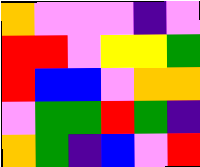[["orange", "violet", "violet", "violet", "indigo", "violet"], ["red", "red", "violet", "yellow", "yellow", "green"], ["red", "blue", "blue", "violet", "orange", "orange"], ["violet", "green", "green", "red", "green", "indigo"], ["orange", "green", "indigo", "blue", "violet", "red"]]